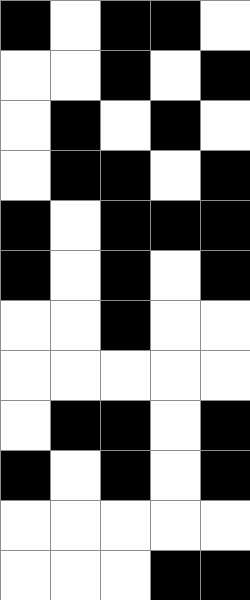[["black", "white", "black", "black", "white"], ["white", "white", "black", "white", "black"], ["white", "black", "white", "black", "white"], ["white", "black", "black", "white", "black"], ["black", "white", "black", "black", "black"], ["black", "white", "black", "white", "black"], ["white", "white", "black", "white", "white"], ["white", "white", "white", "white", "white"], ["white", "black", "black", "white", "black"], ["black", "white", "black", "white", "black"], ["white", "white", "white", "white", "white"], ["white", "white", "white", "black", "black"]]